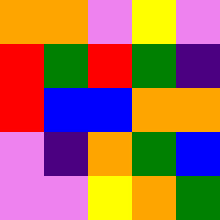[["orange", "orange", "violet", "yellow", "violet"], ["red", "green", "red", "green", "indigo"], ["red", "blue", "blue", "orange", "orange"], ["violet", "indigo", "orange", "green", "blue"], ["violet", "violet", "yellow", "orange", "green"]]